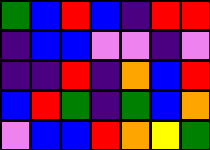[["green", "blue", "red", "blue", "indigo", "red", "red"], ["indigo", "blue", "blue", "violet", "violet", "indigo", "violet"], ["indigo", "indigo", "red", "indigo", "orange", "blue", "red"], ["blue", "red", "green", "indigo", "green", "blue", "orange"], ["violet", "blue", "blue", "red", "orange", "yellow", "green"]]